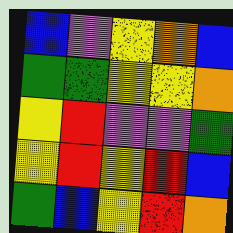[["blue", "violet", "yellow", "orange", "blue"], ["green", "green", "yellow", "yellow", "orange"], ["yellow", "red", "violet", "violet", "green"], ["yellow", "red", "yellow", "red", "blue"], ["green", "blue", "yellow", "red", "orange"]]